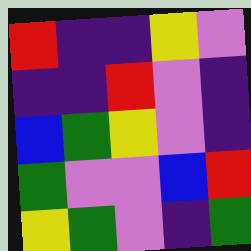[["red", "indigo", "indigo", "yellow", "violet"], ["indigo", "indigo", "red", "violet", "indigo"], ["blue", "green", "yellow", "violet", "indigo"], ["green", "violet", "violet", "blue", "red"], ["yellow", "green", "violet", "indigo", "green"]]